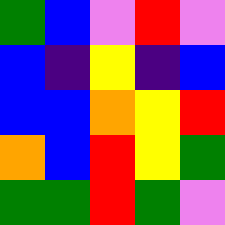[["green", "blue", "violet", "red", "violet"], ["blue", "indigo", "yellow", "indigo", "blue"], ["blue", "blue", "orange", "yellow", "red"], ["orange", "blue", "red", "yellow", "green"], ["green", "green", "red", "green", "violet"]]